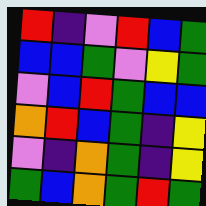[["red", "indigo", "violet", "red", "blue", "green"], ["blue", "blue", "green", "violet", "yellow", "green"], ["violet", "blue", "red", "green", "blue", "blue"], ["orange", "red", "blue", "green", "indigo", "yellow"], ["violet", "indigo", "orange", "green", "indigo", "yellow"], ["green", "blue", "orange", "green", "red", "green"]]